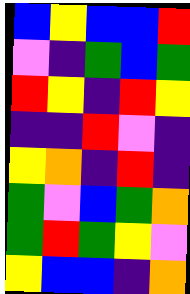[["blue", "yellow", "blue", "blue", "red"], ["violet", "indigo", "green", "blue", "green"], ["red", "yellow", "indigo", "red", "yellow"], ["indigo", "indigo", "red", "violet", "indigo"], ["yellow", "orange", "indigo", "red", "indigo"], ["green", "violet", "blue", "green", "orange"], ["green", "red", "green", "yellow", "violet"], ["yellow", "blue", "blue", "indigo", "orange"]]